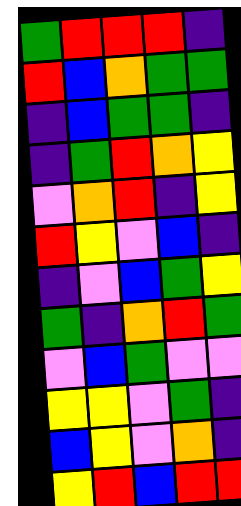[["green", "red", "red", "red", "indigo"], ["red", "blue", "orange", "green", "green"], ["indigo", "blue", "green", "green", "indigo"], ["indigo", "green", "red", "orange", "yellow"], ["violet", "orange", "red", "indigo", "yellow"], ["red", "yellow", "violet", "blue", "indigo"], ["indigo", "violet", "blue", "green", "yellow"], ["green", "indigo", "orange", "red", "green"], ["violet", "blue", "green", "violet", "violet"], ["yellow", "yellow", "violet", "green", "indigo"], ["blue", "yellow", "violet", "orange", "indigo"], ["yellow", "red", "blue", "red", "red"]]